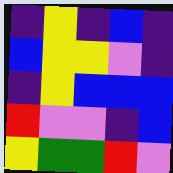[["indigo", "yellow", "indigo", "blue", "indigo"], ["blue", "yellow", "yellow", "violet", "indigo"], ["indigo", "yellow", "blue", "blue", "blue"], ["red", "violet", "violet", "indigo", "blue"], ["yellow", "green", "green", "red", "violet"]]